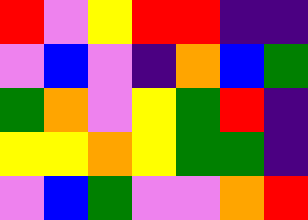[["red", "violet", "yellow", "red", "red", "indigo", "indigo"], ["violet", "blue", "violet", "indigo", "orange", "blue", "green"], ["green", "orange", "violet", "yellow", "green", "red", "indigo"], ["yellow", "yellow", "orange", "yellow", "green", "green", "indigo"], ["violet", "blue", "green", "violet", "violet", "orange", "red"]]